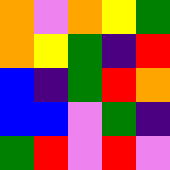[["orange", "violet", "orange", "yellow", "green"], ["orange", "yellow", "green", "indigo", "red"], ["blue", "indigo", "green", "red", "orange"], ["blue", "blue", "violet", "green", "indigo"], ["green", "red", "violet", "red", "violet"]]